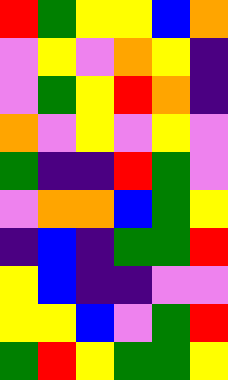[["red", "green", "yellow", "yellow", "blue", "orange"], ["violet", "yellow", "violet", "orange", "yellow", "indigo"], ["violet", "green", "yellow", "red", "orange", "indigo"], ["orange", "violet", "yellow", "violet", "yellow", "violet"], ["green", "indigo", "indigo", "red", "green", "violet"], ["violet", "orange", "orange", "blue", "green", "yellow"], ["indigo", "blue", "indigo", "green", "green", "red"], ["yellow", "blue", "indigo", "indigo", "violet", "violet"], ["yellow", "yellow", "blue", "violet", "green", "red"], ["green", "red", "yellow", "green", "green", "yellow"]]